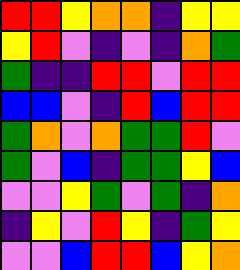[["red", "red", "yellow", "orange", "orange", "indigo", "yellow", "yellow"], ["yellow", "red", "violet", "indigo", "violet", "indigo", "orange", "green"], ["green", "indigo", "indigo", "red", "red", "violet", "red", "red"], ["blue", "blue", "violet", "indigo", "red", "blue", "red", "red"], ["green", "orange", "violet", "orange", "green", "green", "red", "violet"], ["green", "violet", "blue", "indigo", "green", "green", "yellow", "blue"], ["violet", "violet", "yellow", "green", "violet", "green", "indigo", "orange"], ["indigo", "yellow", "violet", "red", "yellow", "indigo", "green", "yellow"], ["violet", "violet", "blue", "red", "red", "blue", "yellow", "orange"]]